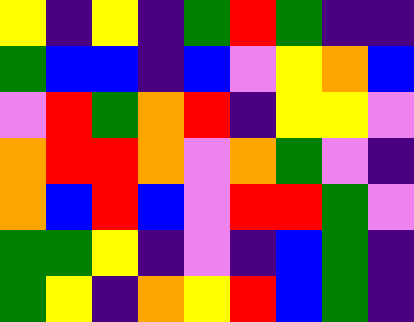[["yellow", "indigo", "yellow", "indigo", "green", "red", "green", "indigo", "indigo"], ["green", "blue", "blue", "indigo", "blue", "violet", "yellow", "orange", "blue"], ["violet", "red", "green", "orange", "red", "indigo", "yellow", "yellow", "violet"], ["orange", "red", "red", "orange", "violet", "orange", "green", "violet", "indigo"], ["orange", "blue", "red", "blue", "violet", "red", "red", "green", "violet"], ["green", "green", "yellow", "indigo", "violet", "indigo", "blue", "green", "indigo"], ["green", "yellow", "indigo", "orange", "yellow", "red", "blue", "green", "indigo"]]